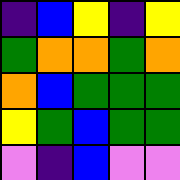[["indigo", "blue", "yellow", "indigo", "yellow"], ["green", "orange", "orange", "green", "orange"], ["orange", "blue", "green", "green", "green"], ["yellow", "green", "blue", "green", "green"], ["violet", "indigo", "blue", "violet", "violet"]]